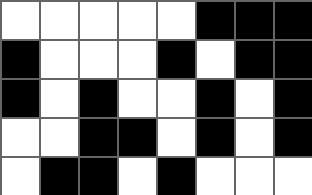[["white", "white", "white", "white", "white", "black", "black", "black"], ["black", "white", "white", "white", "black", "white", "black", "black"], ["black", "white", "black", "white", "white", "black", "white", "black"], ["white", "white", "black", "black", "white", "black", "white", "black"], ["white", "black", "black", "white", "black", "white", "white", "white"]]